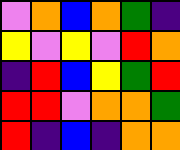[["violet", "orange", "blue", "orange", "green", "indigo"], ["yellow", "violet", "yellow", "violet", "red", "orange"], ["indigo", "red", "blue", "yellow", "green", "red"], ["red", "red", "violet", "orange", "orange", "green"], ["red", "indigo", "blue", "indigo", "orange", "orange"]]